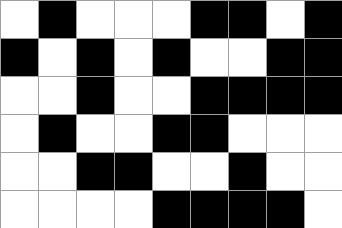[["white", "black", "white", "white", "white", "black", "black", "white", "black"], ["black", "white", "black", "white", "black", "white", "white", "black", "black"], ["white", "white", "black", "white", "white", "black", "black", "black", "black"], ["white", "black", "white", "white", "black", "black", "white", "white", "white"], ["white", "white", "black", "black", "white", "white", "black", "white", "white"], ["white", "white", "white", "white", "black", "black", "black", "black", "white"]]